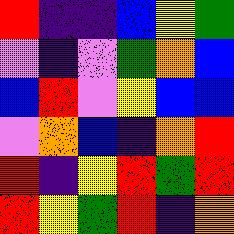[["red", "indigo", "indigo", "blue", "yellow", "green"], ["violet", "indigo", "violet", "green", "orange", "blue"], ["blue", "red", "violet", "yellow", "blue", "blue"], ["violet", "orange", "blue", "indigo", "orange", "red"], ["red", "indigo", "yellow", "red", "green", "red"], ["red", "yellow", "green", "red", "indigo", "orange"]]